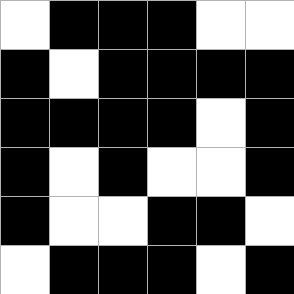[["white", "black", "black", "black", "white", "white"], ["black", "white", "black", "black", "black", "black"], ["black", "black", "black", "black", "white", "black"], ["black", "white", "black", "white", "white", "black"], ["black", "white", "white", "black", "black", "white"], ["white", "black", "black", "black", "white", "black"]]